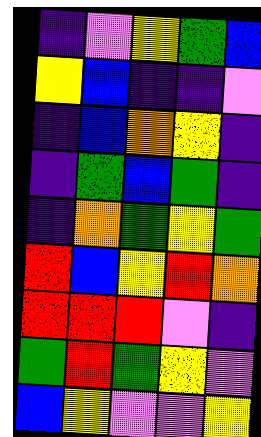[["indigo", "violet", "yellow", "green", "blue"], ["yellow", "blue", "indigo", "indigo", "violet"], ["indigo", "blue", "orange", "yellow", "indigo"], ["indigo", "green", "blue", "green", "indigo"], ["indigo", "orange", "green", "yellow", "green"], ["red", "blue", "yellow", "red", "orange"], ["red", "red", "red", "violet", "indigo"], ["green", "red", "green", "yellow", "violet"], ["blue", "yellow", "violet", "violet", "yellow"]]